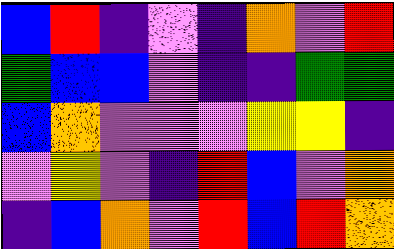[["blue", "red", "indigo", "violet", "indigo", "orange", "violet", "red"], ["green", "blue", "blue", "violet", "indigo", "indigo", "green", "green"], ["blue", "orange", "violet", "violet", "violet", "yellow", "yellow", "indigo"], ["violet", "yellow", "violet", "indigo", "red", "blue", "violet", "orange"], ["indigo", "blue", "orange", "violet", "red", "blue", "red", "orange"]]